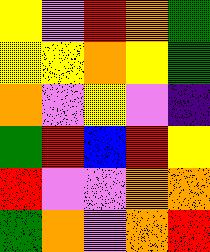[["yellow", "violet", "red", "orange", "green"], ["yellow", "yellow", "orange", "yellow", "green"], ["orange", "violet", "yellow", "violet", "indigo"], ["green", "red", "blue", "red", "yellow"], ["red", "violet", "violet", "orange", "orange"], ["green", "orange", "violet", "orange", "red"]]